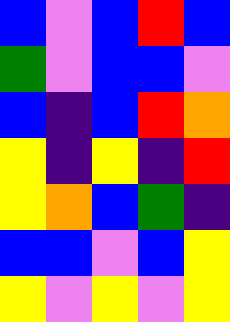[["blue", "violet", "blue", "red", "blue"], ["green", "violet", "blue", "blue", "violet"], ["blue", "indigo", "blue", "red", "orange"], ["yellow", "indigo", "yellow", "indigo", "red"], ["yellow", "orange", "blue", "green", "indigo"], ["blue", "blue", "violet", "blue", "yellow"], ["yellow", "violet", "yellow", "violet", "yellow"]]